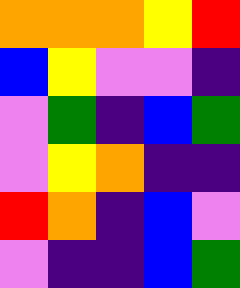[["orange", "orange", "orange", "yellow", "red"], ["blue", "yellow", "violet", "violet", "indigo"], ["violet", "green", "indigo", "blue", "green"], ["violet", "yellow", "orange", "indigo", "indigo"], ["red", "orange", "indigo", "blue", "violet"], ["violet", "indigo", "indigo", "blue", "green"]]